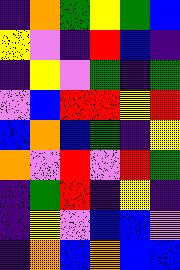[["indigo", "orange", "green", "yellow", "green", "blue"], ["yellow", "violet", "indigo", "red", "blue", "indigo"], ["indigo", "yellow", "violet", "green", "indigo", "green"], ["violet", "blue", "red", "red", "yellow", "red"], ["blue", "orange", "blue", "green", "indigo", "yellow"], ["orange", "violet", "red", "violet", "red", "green"], ["indigo", "green", "red", "indigo", "yellow", "indigo"], ["indigo", "yellow", "violet", "blue", "blue", "violet"], ["indigo", "orange", "blue", "orange", "blue", "blue"]]